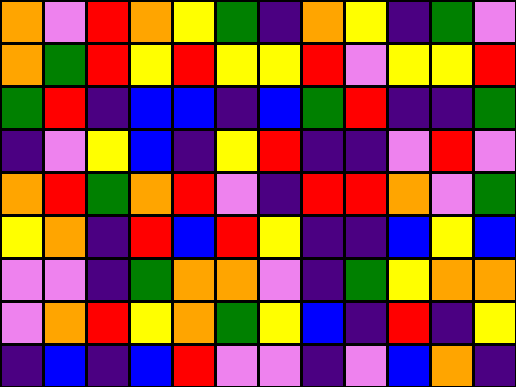[["orange", "violet", "red", "orange", "yellow", "green", "indigo", "orange", "yellow", "indigo", "green", "violet"], ["orange", "green", "red", "yellow", "red", "yellow", "yellow", "red", "violet", "yellow", "yellow", "red"], ["green", "red", "indigo", "blue", "blue", "indigo", "blue", "green", "red", "indigo", "indigo", "green"], ["indigo", "violet", "yellow", "blue", "indigo", "yellow", "red", "indigo", "indigo", "violet", "red", "violet"], ["orange", "red", "green", "orange", "red", "violet", "indigo", "red", "red", "orange", "violet", "green"], ["yellow", "orange", "indigo", "red", "blue", "red", "yellow", "indigo", "indigo", "blue", "yellow", "blue"], ["violet", "violet", "indigo", "green", "orange", "orange", "violet", "indigo", "green", "yellow", "orange", "orange"], ["violet", "orange", "red", "yellow", "orange", "green", "yellow", "blue", "indigo", "red", "indigo", "yellow"], ["indigo", "blue", "indigo", "blue", "red", "violet", "violet", "indigo", "violet", "blue", "orange", "indigo"]]